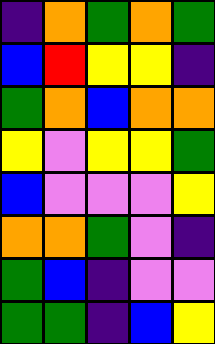[["indigo", "orange", "green", "orange", "green"], ["blue", "red", "yellow", "yellow", "indigo"], ["green", "orange", "blue", "orange", "orange"], ["yellow", "violet", "yellow", "yellow", "green"], ["blue", "violet", "violet", "violet", "yellow"], ["orange", "orange", "green", "violet", "indigo"], ["green", "blue", "indigo", "violet", "violet"], ["green", "green", "indigo", "blue", "yellow"]]